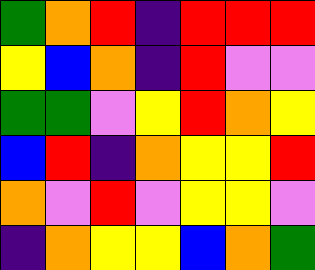[["green", "orange", "red", "indigo", "red", "red", "red"], ["yellow", "blue", "orange", "indigo", "red", "violet", "violet"], ["green", "green", "violet", "yellow", "red", "orange", "yellow"], ["blue", "red", "indigo", "orange", "yellow", "yellow", "red"], ["orange", "violet", "red", "violet", "yellow", "yellow", "violet"], ["indigo", "orange", "yellow", "yellow", "blue", "orange", "green"]]